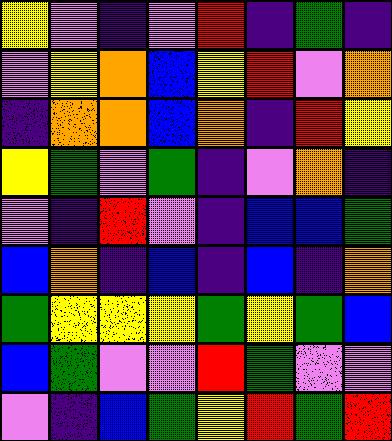[["yellow", "violet", "indigo", "violet", "red", "indigo", "green", "indigo"], ["violet", "yellow", "orange", "blue", "yellow", "red", "violet", "orange"], ["indigo", "orange", "orange", "blue", "orange", "indigo", "red", "yellow"], ["yellow", "green", "violet", "green", "indigo", "violet", "orange", "indigo"], ["violet", "indigo", "red", "violet", "indigo", "blue", "blue", "green"], ["blue", "orange", "indigo", "blue", "indigo", "blue", "indigo", "orange"], ["green", "yellow", "yellow", "yellow", "green", "yellow", "green", "blue"], ["blue", "green", "violet", "violet", "red", "green", "violet", "violet"], ["violet", "indigo", "blue", "green", "yellow", "red", "green", "red"]]